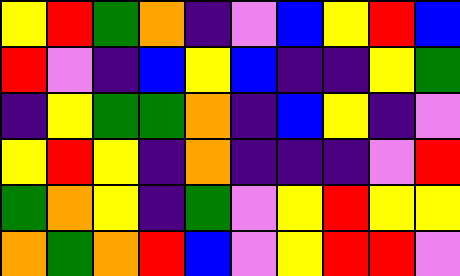[["yellow", "red", "green", "orange", "indigo", "violet", "blue", "yellow", "red", "blue"], ["red", "violet", "indigo", "blue", "yellow", "blue", "indigo", "indigo", "yellow", "green"], ["indigo", "yellow", "green", "green", "orange", "indigo", "blue", "yellow", "indigo", "violet"], ["yellow", "red", "yellow", "indigo", "orange", "indigo", "indigo", "indigo", "violet", "red"], ["green", "orange", "yellow", "indigo", "green", "violet", "yellow", "red", "yellow", "yellow"], ["orange", "green", "orange", "red", "blue", "violet", "yellow", "red", "red", "violet"]]